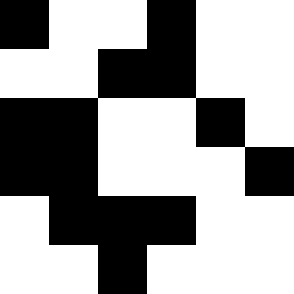[["black", "white", "white", "black", "white", "white"], ["white", "white", "black", "black", "white", "white"], ["black", "black", "white", "white", "black", "white"], ["black", "black", "white", "white", "white", "black"], ["white", "black", "black", "black", "white", "white"], ["white", "white", "black", "white", "white", "white"]]